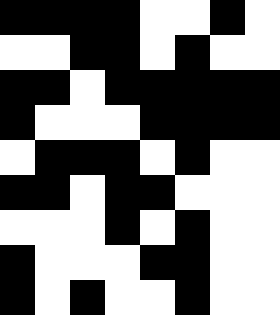[["black", "black", "black", "black", "white", "white", "black", "white"], ["white", "white", "black", "black", "white", "black", "white", "white"], ["black", "black", "white", "black", "black", "black", "black", "black"], ["black", "white", "white", "white", "black", "black", "black", "black"], ["white", "black", "black", "black", "white", "black", "white", "white"], ["black", "black", "white", "black", "black", "white", "white", "white"], ["white", "white", "white", "black", "white", "black", "white", "white"], ["black", "white", "white", "white", "black", "black", "white", "white"], ["black", "white", "black", "white", "white", "black", "white", "white"]]